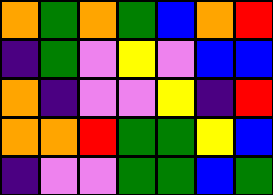[["orange", "green", "orange", "green", "blue", "orange", "red"], ["indigo", "green", "violet", "yellow", "violet", "blue", "blue"], ["orange", "indigo", "violet", "violet", "yellow", "indigo", "red"], ["orange", "orange", "red", "green", "green", "yellow", "blue"], ["indigo", "violet", "violet", "green", "green", "blue", "green"]]